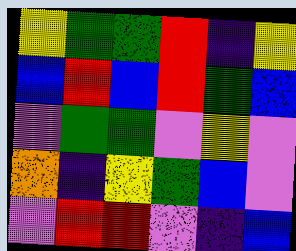[["yellow", "green", "green", "red", "indigo", "yellow"], ["blue", "red", "blue", "red", "green", "blue"], ["violet", "green", "green", "violet", "yellow", "violet"], ["orange", "indigo", "yellow", "green", "blue", "violet"], ["violet", "red", "red", "violet", "indigo", "blue"]]